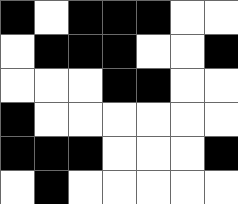[["black", "white", "black", "black", "black", "white", "white"], ["white", "black", "black", "black", "white", "white", "black"], ["white", "white", "white", "black", "black", "white", "white"], ["black", "white", "white", "white", "white", "white", "white"], ["black", "black", "black", "white", "white", "white", "black"], ["white", "black", "white", "white", "white", "white", "white"]]